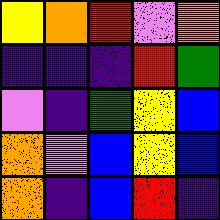[["yellow", "orange", "red", "violet", "orange"], ["indigo", "indigo", "indigo", "red", "green"], ["violet", "indigo", "green", "yellow", "blue"], ["orange", "violet", "blue", "yellow", "blue"], ["orange", "indigo", "blue", "red", "indigo"]]